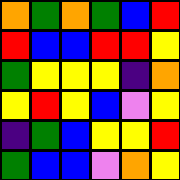[["orange", "green", "orange", "green", "blue", "red"], ["red", "blue", "blue", "red", "red", "yellow"], ["green", "yellow", "yellow", "yellow", "indigo", "orange"], ["yellow", "red", "yellow", "blue", "violet", "yellow"], ["indigo", "green", "blue", "yellow", "yellow", "red"], ["green", "blue", "blue", "violet", "orange", "yellow"]]